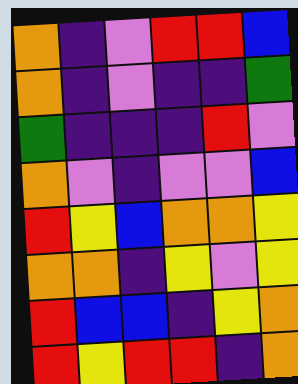[["orange", "indigo", "violet", "red", "red", "blue"], ["orange", "indigo", "violet", "indigo", "indigo", "green"], ["green", "indigo", "indigo", "indigo", "red", "violet"], ["orange", "violet", "indigo", "violet", "violet", "blue"], ["red", "yellow", "blue", "orange", "orange", "yellow"], ["orange", "orange", "indigo", "yellow", "violet", "yellow"], ["red", "blue", "blue", "indigo", "yellow", "orange"], ["red", "yellow", "red", "red", "indigo", "orange"]]